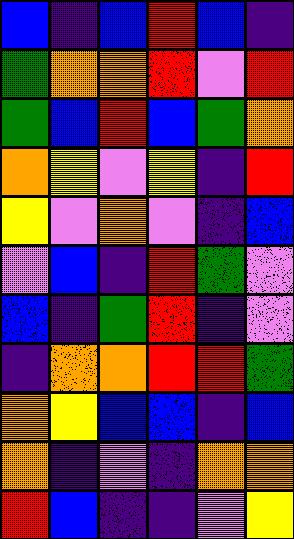[["blue", "indigo", "blue", "red", "blue", "indigo"], ["green", "orange", "orange", "red", "violet", "red"], ["green", "blue", "red", "blue", "green", "orange"], ["orange", "yellow", "violet", "yellow", "indigo", "red"], ["yellow", "violet", "orange", "violet", "indigo", "blue"], ["violet", "blue", "indigo", "red", "green", "violet"], ["blue", "indigo", "green", "red", "indigo", "violet"], ["indigo", "orange", "orange", "red", "red", "green"], ["orange", "yellow", "blue", "blue", "indigo", "blue"], ["orange", "indigo", "violet", "indigo", "orange", "orange"], ["red", "blue", "indigo", "indigo", "violet", "yellow"]]